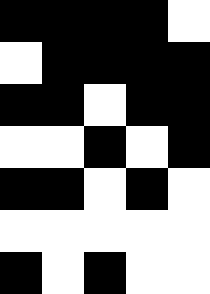[["black", "black", "black", "black", "white"], ["white", "black", "black", "black", "black"], ["black", "black", "white", "black", "black"], ["white", "white", "black", "white", "black"], ["black", "black", "white", "black", "white"], ["white", "white", "white", "white", "white"], ["black", "white", "black", "white", "white"]]